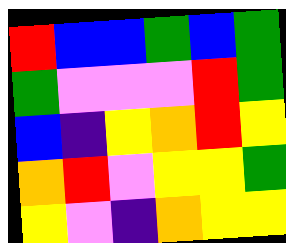[["red", "blue", "blue", "green", "blue", "green"], ["green", "violet", "violet", "violet", "red", "green"], ["blue", "indigo", "yellow", "orange", "red", "yellow"], ["orange", "red", "violet", "yellow", "yellow", "green"], ["yellow", "violet", "indigo", "orange", "yellow", "yellow"]]